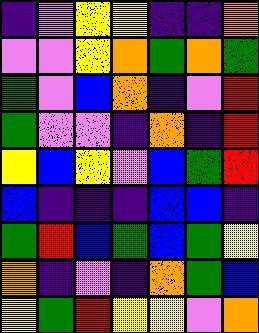[["indigo", "violet", "yellow", "yellow", "indigo", "indigo", "orange"], ["violet", "violet", "yellow", "orange", "green", "orange", "green"], ["green", "violet", "blue", "orange", "indigo", "violet", "red"], ["green", "violet", "violet", "indigo", "orange", "indigo", "red"], ["yellow", "blue", "yellow", "violet", "blue", "green", "red"], ["blue", "indigo", "indigo", "indigo", "blue", "blue", "indigo"], ["green", "red", "blue", "green", "blue", "green", "yellow"], ["orange", "indigo", "violet", "indigo", "orange", "green", "blue"], ["yellow", "green", "red", "yellow", "yellow", "violet", "orange"]]